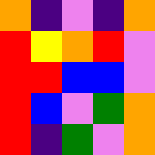[["orange", "indigo", "violet", "indigo", "orange"], ["red", "yellow", "orange", "red", "violet"], ["red", "red", "blue", "blue", "violet"], ["red", "blue", "violet", "green", "orange"], ["red", "indigo", "green", "violet", "orange"]]